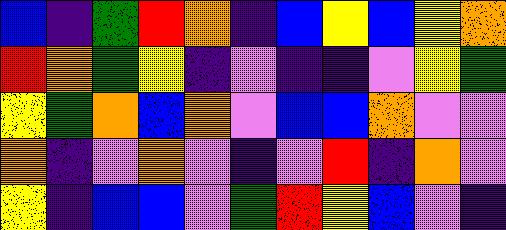[["blue", "indigo", "green", "red", "orange", "indigo", "blue", "yellow", "blue", "yellow", "orange"], ["red", "orange", "green", "yellow", "indigo", "violet", "indigo", "indigo", "violet", "yellow", "green"], ["yellow", "green", "orange", "blue", "orange", "violet", "blue", "blue", "orange", "violet", "violet"], ["orange", "indigo", "violet", "orange", "violet", "indigo", "violet", "red", "indigo", "orange", "violet"], ["yellow", "indigo", "blue", "blue", "violet", "green", "red", "yellow", "blue", "violet", "indigo"]]